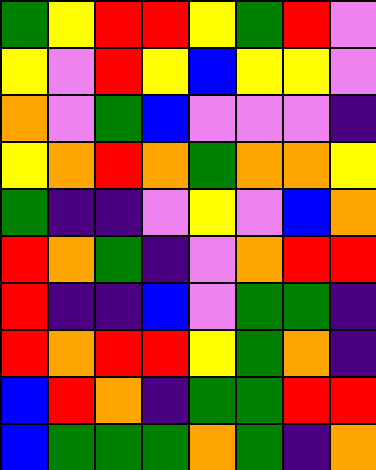[["green", "yellow", "red", "red", "yellow", "green", "red", "violet"], ["yellow", "violet", "red", "yellow", "blue", "yellow", "yellow", "violet"], ["orange", "violet", "green", "blue", "violet", "violet", "violet", "indigo"], ["yellow", "orange", "red", "orange", "green", "orange", "orange", "yellow"], ["green", "indigo", "indigo", "violet", "yellow", "violet", "blue", "orange"], ["red", "orange", "green", "indigo", "violet", "orange", "red", "red"], ["red", "indigo", "indigo", "blue", "violet", "green", "green", "indigo"], ["red", "orange", "red", "red", "yellow", "green", "orange", "indigo"], ["blue", "red", "orange", "indigo", "green", "green", "red", "red"], ["blue", "green", "green", "green", "orange", "green", "indigo", "orange"]]